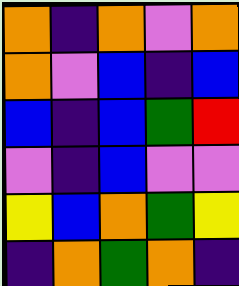[["orange", "indigo", "orange", "violet", "orange"], ["orange", "violet", "blue", "indigo", "blue"], ["blue", "indigo", "blue", "green", "red"], ["violet", "indigo", "blue", "violet", "violet"], ["yellow", "blue", "orange", "green", "yellow"], ["indigo", "orange", "green", "orange", "indigo"]]